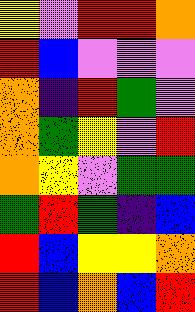[["yellow", "violet", "red", "red", "orange"], ["red", "blue", "violet", "violet", "violet"], ["orange", "indigo", "red", "green", "violet"], ["orange", "green", "yellow", "violet", "red"], ["orange", "yellow", "violet", "green", "green"], ["green", "red", "green", "indigo", "blue"], ["red", "blue", "yellow", "yellow", "orange"], ["red", "blue", "orange", "blue", "red"]]